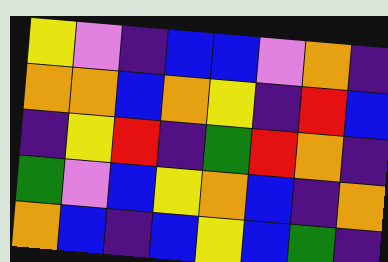[["yellow", "violet", "indigo", "blue", "blue", "violet", "orange", "indigo"], ["orange", "orange", "blue", "orange", "yellow", "indigo", "red", "blue"], ["indigo", "yellow", "red", "indigo", "green", "red", "orange", "indigo"], ["green", "violet", "blue", "yellow", "orange", "blue", "indigo", "orange"], ["orange", "blue", "indigo", "blue", "yellow", "blue", "green", "indigo"]]